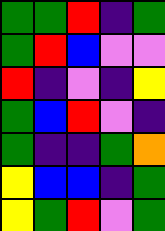[["green", "green", "red", "indigo", "green"], ["green", "red", "blue", "violet", "violet"], ["red", "indigo", "violet", "indigo", "yellow"], ["green", "blue", "red", "violet", "indigo"], ["green", "indigo", "indigo", "green", "orange"], ["yellow", "blue", "blue", "indigo", "green"], ["yellow", "green", "red", "violet", "green"]]